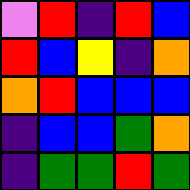[["violet", "red", "indigo", "red", "blue"], ["red", "blue", "yellow", "indigo", "orange"], ["orange", "red", "blue", "blue", "blue"], ["indigo", "blue", "blue", "green", "orange"], ["indigo", "green", "green", "red", "green"]]